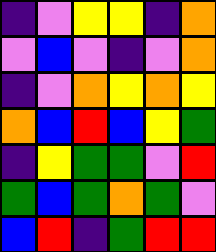[["indigo", "violet", "yellow", "yellow", "indigo", "orange"], ["violet", "blue", "violet", "indigo", "violet", "orange"], ["indigo", "violet", "orange", "yellow", "orange", "yellow"], ["orange", "blue", "red", "blue", "yellow", "green"], ["indigo", "yellow", "green", "green", "violet", "red"], ["green", "blue", "green", "orange", "green", "violet"], ["blue", "red", "indigo", "green", "red", "red"]]